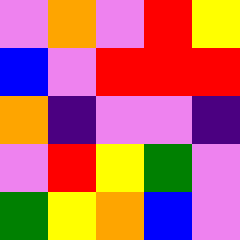[["violet", "orange", "violet", "red", "yellow"], ["blue", "violet", "red", "red", "red"], ["orange", "indigo", "violet", "violet", "indigo"], ["violet", "red", "yellow", "green", "violet"], ["green", "yellow", "orange", "blue", "violet"]]